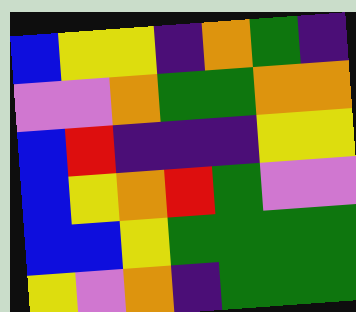[["blue", "yellow", "yellow", "indigo", "orange", "green", "indigo"], ["violet", "violet", "orange", "green", "green", "orange", "orange"], ["blue", "red", "indigo", "indigo", "indigo", "yellow", "yellow"], ["blue", "yellow", "orange", "red", "green", "violet", "violet"], ["blue", "blue", "yellow", "green", "green", "green", "green"], ["yellow", "violet", "orange", "indigo", "green", "green", "green"]]